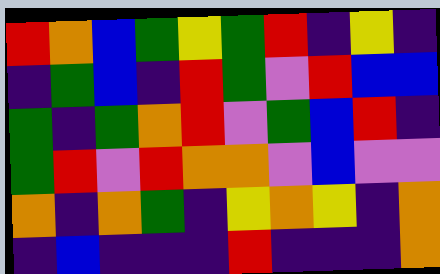[["red", "orange", "blue", "green", "yellow", "green", "red", "indigo", "yellow", "indigo"], ["indigo", "green", "blue", "indigo", "red", "green", "violet", "red", "blue", "blue"], ["green", "indigo", "green", "orange", "red", "violet", "green", "blue", "red", "indigo"], ["green", "red", "violet", "red", "orange", "orange", "violet", "blue", "violet", "violet"], ["orange", "indigo", "orange", "green", "indigo", "yellow", "orange", "yellow", "indigo", "orange"], ["indigo", "blue", "indigo", "indigo", "indigo", "red", "indigo", "indigo", "indigo", "orange"]]